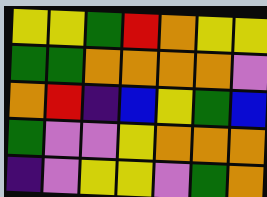[["yellow", "yellow", "green", "red", "orange", "yellow", "yellow"], ["green", "green", "orange", "orange", "orange", "orange", "violet"], ["orange", "red", "indigo", "blue", "yellow", "green", "blue"], ["green", "violet", "violet", "yellow", "orange", "orange", "orange"], ["indigo", "violet", "yellow", "yellow", "violet", "green", "orange"]]